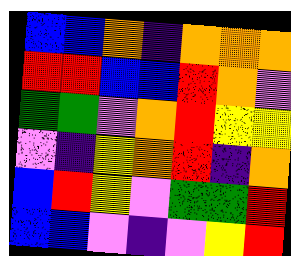[["blue", "blue", "orange", "indigo", "orange", "orange", "orange"], ["red", "red", "blue", "blue", "red", "orange", "violet"], ["green", "green", "violet", "orange", "red", "yellow", "yellow"], ["violet", "indigo", "yellow", "orange", "red", "indigo", "orange"], ["blue", "red", "yellow", "violet", "green", "green", "red"], ["blue", "blue", "violet", "indigo", "violet", "yellow", "red"]]